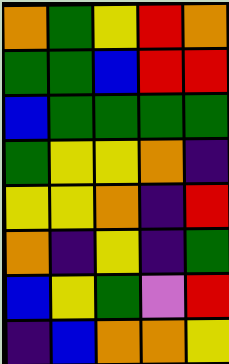[["orange", "green", "yellow", "red", "orange"], ["green", "green", "blue", "red", "red"], ["blue", "green", "green", "green", "green"], ["green", "yellow", "yellow", "orange", "indigo"], ["yellow", "yellow", "orange", "indigo", "red"], ["orange", "indigo", "yellow", "indigo", "green"], ["blue", "yellow", "green", "violet", "red"], ["indigo", "blue", "orange", "orange", "yellow"]]